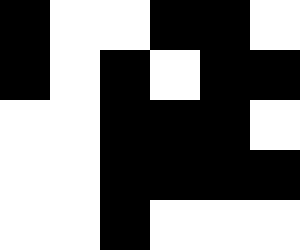[["black", "white", "white", "black", "black", "white"], ["black", "white", "black", "white", "black", "black"], ["white", "white", "black", "black", "black", "white"], ["white", "white", "black", "black", "black", "black"], ["white", "white", "black", "white", "white", "white"]]